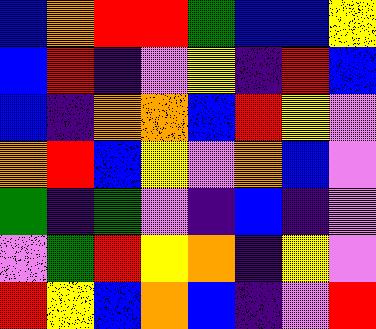[["blue", "orange", "red", "red", "green", "blue", "blue", "yellow"], ["blue", "red", "indigo", "violet", "yellow", "indigo", "red", "blue"], ["blue", "indigo", "orange", "orange", "blue", "red", "yellow", "violet"], ["orange", "red", "blue", "yellow", "violet", "orange", "blue", "violet"], ["green", "indigo", "green", "violet", "indigo", "blue", "indigo", "violet"], ["violet", "green", "red", "yellow", "orange", "indigo", "yellow", "violet"], ["red", "yellow", "blue", "orange", "blue", "indigo", "violet", "red"]]